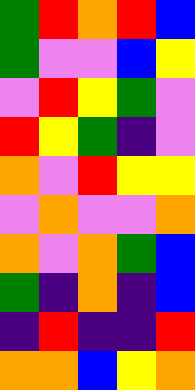[["green", "red", "orange", "red", "blue"], ["green", "violet", "violet", "blue", "yellow"], ["violet", "red", "yellow", "green", "violet"], ["red", "yellow", "green", "indigo", "violet"], ["orange", "violet", "red", "yellow", "yellow"], ["violet", "orange", "violet", "violet", "orange"], ["orange", "violet", "orange", "green", "blue"], ["green", "indigo", "orange", "indigo", "blue"], ["indigo", "red", "indigo", "indigo", "red"], ["orange", "orange", "blue", "yellow", "orange"]]